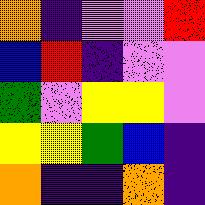[["orange", "indigo", "violet", "violet", "red"], ["blue", "red", "indigo", "violet", "violet"], ["green", "violet", "yellow", "yellow", "violet"], ["yellow", "yellow", "green", "blue", "indigo"], ["orange", "indigo", "indigo", "orange", "indigo"]]